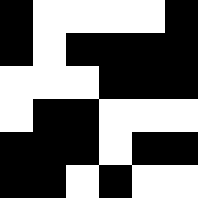[["black", "white", "white", "white", "white", "black"], ["black", "white", "black", "black", "black", "black"], ["white", "white", "white", "black", "black", "black"], ["white", "black", "black", "white", "white", "white"], ["black", "black", "black", "white", "black", "black"], ["black", "black", "white", "black", "white", "white"]]